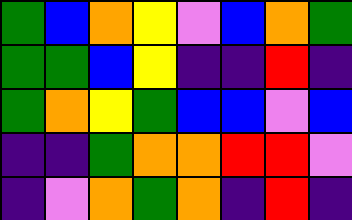[["green", "blue", "orange", "yellow", "violet", "blue", "orange", "green"], ["green", "green", "blue", "yellow", "indigo", "indigo", "red", "indigo"], ["green", "orange", "yellow", "green", "blue", "blue", "violet", "blue"], ["indigo", "indigo", "green", "orange", "orange", "red", "red", "violet"], ["indigo", "violet", "orange", "green", "orange", "indigo", "red", "indigo"]]